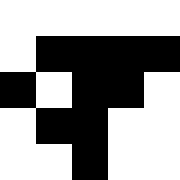[["white", "white", "white", "white", "white"], ["white", "black", "black", "black", "black"], ["black", "white", "black", "black", "white"], ["white", "black", "black", "white", "white"], ["white", "white", "black", "white", "white"]]